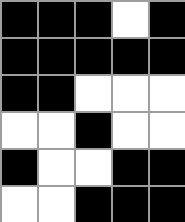[["black", "black", "black", "white", "black"], ["black", "black", "black", "black", "black"], ["black", "black", "white", "white", "white"], ["white", "white", "black", "white", "white"], ["black", "white", "white", "black", "black"], ["white", "white", "black", "black", "black"]]